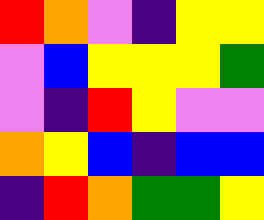[["red", "orange", "violet", "indigo", "yellow", "yellow"], ["violet", "blue", "yellow", "yellow", "yellow", "green"], ["violet", "indigo", "red", "yellow", "violet", "violet"], ["orange", "yellow", "blue", "indigo", "blue", "blue"], ["indigo", "red", "orange", "green", "green", "yellow"]]